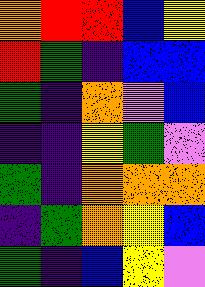[["orange", "red", "red", "blue", "yellow"], ["red", "green", "indigo", "blue", "blue"], ["green", "indigo", "orange", "violet", "blue"], ["indigo", "indigo", "yellow", "green", "violet"], ["green", "indigo", "orange", "orange", "orange"], ["indigo", "green", "orange", "yellow", "blue"], ["green", "indigo", "blue", "yellow", "violet"]]